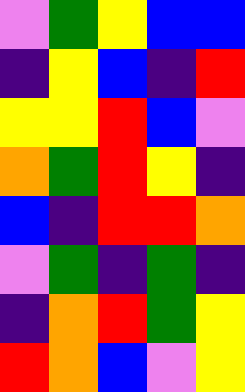[["violet", "green", "yellow", "blue", "blue"], ["indigo", "yellow", "blue", "indigo", "red"], ["yellow", "yellow", "red", "blue", "violet"], ["orange", "green", "red", "yellow", "indigo"], ["blue", "indigo", "red", "red", "orange"], ["violet", "green", "indigo", "green", "indigo"], ["indigo", "orange", "red", "green", "yellow"], ["red", "orange", "blue", "violet", "yellow"]]